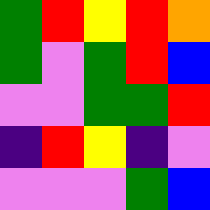[["green", "red", "yellow", "red", "orange"], ["green", "violet", "green", "red", "blue"], ["violet", "violet", "green", "green", "red"], ["indigo", "red", "yellow", "indigo", "violet"], ["violet", "violet", "violet", "green", "blue"]]